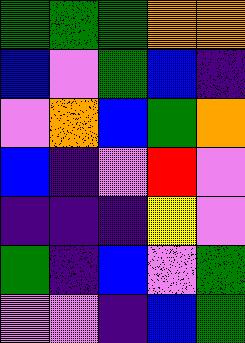[["green", "green", "green", "orange", "orange"], ["blue", "violet", "green", "blue", "indigo"], ["violet", "orange", "blue", "green", "orange"], ["blue", "indigo", "violet", "red", "violet"], ["indigo", "indigo", "indigo", "yellow", "violet"], ["green", "indigo", "blue", "violet", "green"], ["violet", "violet", "indigo", "blue", "green"]]